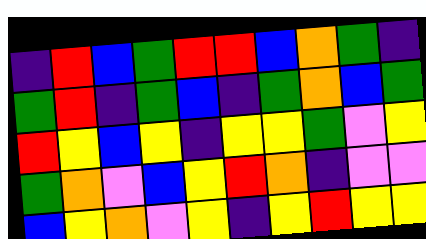[["indigo", "red", "blue", "green", "red", "red", "blue", "orange", "green", "indigo"], ["green", "red", "indigo", "green", "blue", "indigo", "green", "orange", "blue", "green"], ["red", "yellow", "blue", "yellow", "indigo", "yellow", "yellow", "green", "violet", "yellow"], ["green", "orange", "violet", "blue", "yellow", "red", "orange", "indigo", "violet", "violet"], ["blue", "yellow", "orange", "violet", "yellow", "indigo", "yellow", "red", "yellow", "yellow"]]